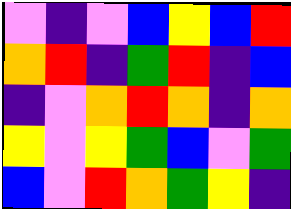[["violet", "indigo", "violet", "blue", "yellow", "blue", "red"], ["orange", "red", "indigo", "green", "red", "indigo", "blue"], ["indigo", "violet", "orange", "red", "orange", "indigo", "orange"], ["yellow", "violet", "yellow", "green", "blue", "violet", "green"], ["blue", "violet", "red", "orange", "green", "yellow", "indigo"]]